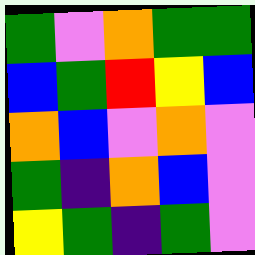[["green", "violet", "orange", "green", "green"], ["blue", "green", "red", "yellow", "blue"], ["orange", "blue", "violet", "orange", "violet"], ["green", "indigo", "orange", "blue", "violet"], ["yellow", "green", "indigo", "green", "violet"]]